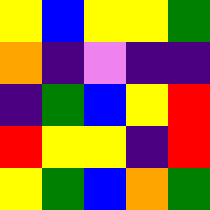[["yellow", "blue", "yellow", "yellow", "green"], ["orange", "indigo", "violet", "indigo", "indigo"], ["indigo", "green", "blue", "yellow", "red"], ["red", "yellow", "yellow", "indigo", "red"], ["yellow", "green", "blue", "orange", "green"]]